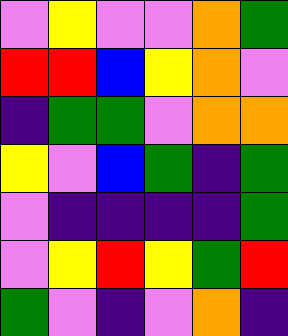[["violet", "yellow", "violet", "violet", "orange", "green"], ["red", "red", "blue", "yellow", "orange", "violet"], ["indigo", "green", "green", "violet", "orange", "orange"], ["yellow", "violet", "blue", "green", "indigo", "green"], ["violet", "indigo", "indigo", "indigo", "indigo", "green"], ["violet", "yellow", "red", "yellow", "green", "red"], ["green", "violet", "indigo", "violet", "orange", "indigo"]]